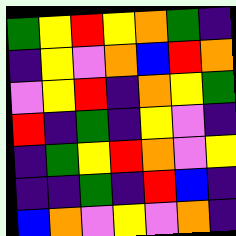[["green", "yellow", "red", "yellow", "orange", "green", "indigo"], ["indigo", "yellow", "violet", "orange", "blue", "red", "orange"], ["violet", "yellow", "red", "indigo", "orange", "yellow", "green"], ["red", "indigo", "green", "indigo", "yellow", "violet", "indigo"], ["indigo", "green", "yellow", "red", "orange", "violet", "yellow"], ["indigo", "indigo", "green", "indigo", "red", "blue", "indigo"], ["blue", "orange", "violet", "yellow", "violet", "orange", "indigo"]]